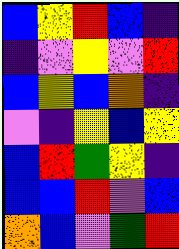[["blue", "yellow", "red", "blue", "indigo"], ["indigo", "violet", "yellow", "violet", "red"], ["blue", "yellow", "blue", "orange", "indigo"], ["violet", "indigo", "yellow", "blue", "yellow"], ["blue", "red", "green", "yellow", "indigo"], ["blue", "blue", "red", "violet", "blue"], ["orange", "blue", "violet", "green", "red"]]